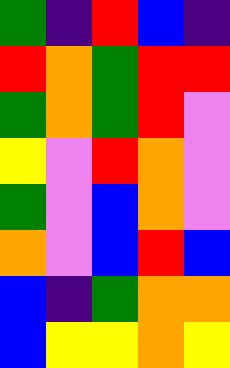[["green", "indigo", "red", "blue", "indigo"], ["red", "orange", "green", "red", "red"], ["green", "orange", "green", "red", "violet"], ["yellow", "violet", "red", "orange", "violet"], ["green", "violet", "blue", "orange", "violet"], ["orange", "violet", "blue", "red", "blue"], ["blue", "indigo", "green", "orange", "orange"], ["blue", "yellow", "yellow", "orange", "yellow"]]